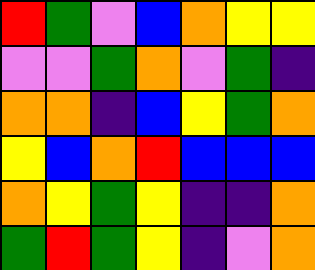[["red", "green", "violet", "blue", "orange", "yellow", "yellow"], ["violet", "violet", "green", "orange", "violet", "green", "indigo"], ["orange", "orange", "indigo", "blue", "yellow", "green", "orange"], ["yellow", "blue", "orange", "red", "blue", "blue", "blue"], ["orange", "yellow", "green", "yellow", "indigo", "indigo", "orange"], ["green", "red", "green", "yellow", "indigo", "violet", "orange"]]